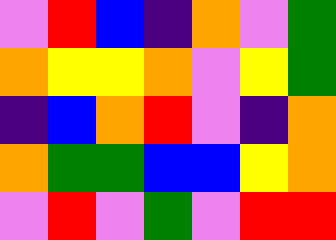[["violet", "red", "blue", "indigo", "orange", "violet", "green"], ["orange", "yellow", "yellow", "orange", "violet", "yellow", "green"], ["indigo", "blue", "orange", "red", "violet", "indigo", "orange"], ["orange", "green", "green", "blue", "blue", "yellow", "orange"], ["violet", "red", "violet", "green", "violet", "red", "red"]]